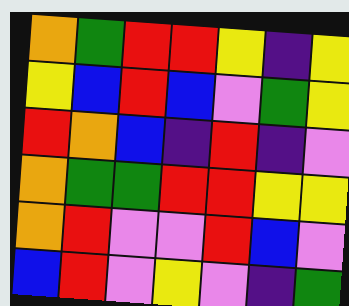[["orange", "green", "red", "red", "yellow", "indigo", "yellow"], ["yellow", "blue", "red", "blue", "violet", "green", "yellow"], ["red", "orange", "blue", "indigo", "red", "indigo", "violet"], ["orange", "green", "green", "red", "red", "yellow", "yellow"], ["orange", "red", "violet", "violet", "red", "blue", "violet"], ["blue", "red", "violet", "yellow", "violet", "indigo", "green"]]